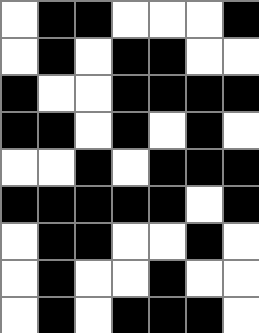[["white", "black", "black", "white", "white", "white", "black"], ["white", "black", "white", "black", "black", "white", "white"], ["black", "white", "white", "black", "black", "black", "black"], ["black", "black", "white", "black", "white", "black", "white"], ["white", "white", "black", "white", "black", "black", "black"], ["black", "black", "black", "black", "black", "white", "black"], ["white", "black", "black", "white", "white", "black", "white"], ["white", "black", "white", "white", "black", "white", "white"], ["white", "black", "white", "black", "black", "black", "white"]]